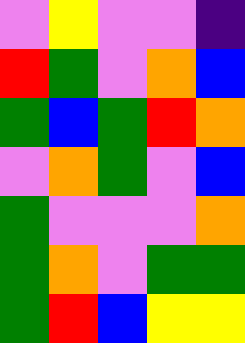[["violet", "yellow", "violet", "violet", "indigo"], ["red", "green", "violet", "orange", "blue"], ["green", "blue", "green", "red", "orange"], ["violet", "orange", "green", "violet", "blue"], ["green", "violet", "violet", "violet", "orange"], ["green", "orange", "violet", "green", "green"], ["green", "red", "blue", "yellow", "yellow"]]